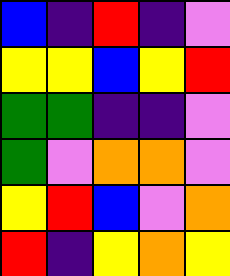[["blue", "indigo", "red", "indigo", "violet"], ["yellow", "yellow", "blue", "yellow", "red"], ["green", "green", "indigo", "indigo", "violet"], ["green", "violet", "orange", "orange", "violet"], ["yellow", "red", "blue", "violet", "orange"], ["red", "indigo", "yellow", "orange", "yellow"]]